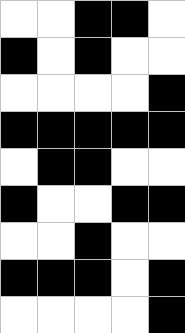[["white", "white", "black", "black", "white"], ["black", "white", "black", "white", "white"], ["white", "white", "white", "white", "black"], ["black", "black", "black", "black", "black"], ["white", "black", "black", "white", "white"], ["black", "white", "white", "black", "black"], ["white", "white", "black", "white", "white"], ["black", "black", "black", "white", "black"], ["white", "white", "white", "white", "black"]]